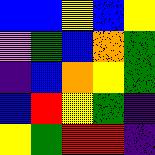[["blue", "blue", "yellow", "blue", "yellow"], ["violet", "green", "blue", "orange", "green"], ["indigo", "blue", "orange", "yellow", "green"], ["blue", "red", "yellow", "green", "indigo"], ["yellow", "green", "red", "red", "indigo"]]